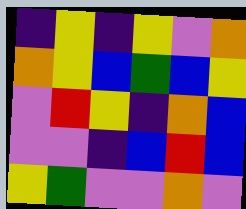[["indigo", "yellow", "indigo", "yellow", "violet", "orange"], ["orange", "yellow", "blue", "green", "blue", "yellow"], ["violet", "red", "yellow", "indigo", "orange", "blue"], ["violet", "violet", "indigo", "blue", "red", "blue"], ["yellow", "green", "violet", "violet", "orange", "violet"]]